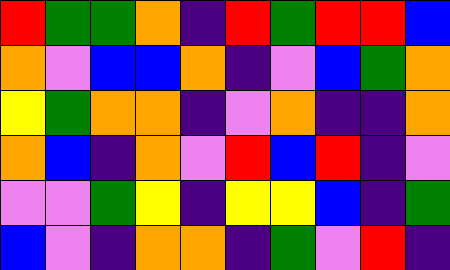[["red", "green", "green", "orange", "indigo", "red", "green", "red", "red", "blue"], ["orange", "violet", "blue", "blue", "orange", "indigo", "violet", "blue", "green", "orange"], ["yellow", "green", "orange", "orange", "indigo", "violet", "orange", "indigo", "indigo", "orange"], ["orange", "blue", "indigo", "orange", "violet", "red", "blue", "red", "indigo", "violet"], ["violet", "violet", "green", "yellow", "indigo", "yellow", "yellow", "blue", "indigo", "green"], ["blue", "violet", "indigo", "orange", "orange", "indigo", "green", "violet", "red", "indigo"]]